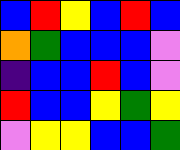[["blue", "red", "yellow", "blue", "red", "blue"], ["orange", "green", "blue", "blue", "blue", "violet"], ["indigo", "blue", "blue", "red", "blue", "violet"], ["red", "blue", "blue", "yellow", "green", "yellow"], ["violet", "yellow", "yellow", "blue", "blue", "green"]]